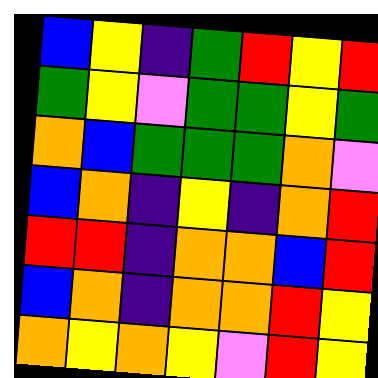[["blue", "yellow", "indigo", "green", "red", "yellow", "red"], ["green", "yellow", "violet", "green", "green", "yellow", "green"], ["orange", "blue", "green", "green", "green", "orange", "violet"], ["blue", "orange", "indigo", "yellow", "indigo", "orange", "red"], ["red", "red", "indigo", "orange", "orange", "blue", "red"], ["blue", "orange", "indigo", "orange", "orange", "red", "yellow"], ["orange", "yellow", "orange", "yellow", "violet", "red", "yellow"]]